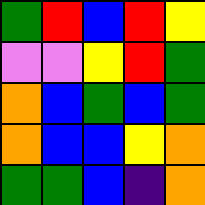[["green", "red", "blue", "red", "yellow"], ["violet", "violet", "yellow", "red", "green"], ["orange", "blue", "green", "blue", "green"], ["orange", "blue", "blue", "yellow", "orange"], ["green", "green", "blue", "indigo", "orange"]]